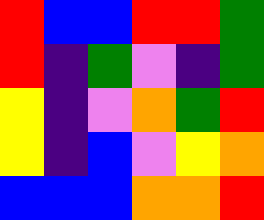[["red", "blue", "blue", "red", "red", "green"], ["red", "indigo", "green", "violet", "indigo", "green"], ["yellow", "indigo", "violet", "orange", "green", "red"], ["yellow", "indigo", "blue", "violet", "yellow", "orange"], ["blue", "blue", "blue", "orange", "orange", "red"]]